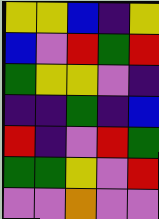[["yellow", "yellow", "blue", "indigo", "yellow"], ["blue", "violet", "red", "green", "red"], ["green", "yellow", "yellow", "violet", "indigo"], ["indigo", "indigo", "green", "indigo", "blue"], ["red", "indigo", "violet", "red", "green"], ["green", "green", "yellow", "violet", "red"], ["violet", "violet", "orange", "violet", "violet"]]